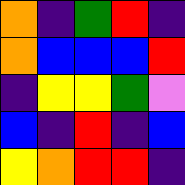[["orange", "indigo", "green", "red", "indigo"], ["orange", "blue", "blue", "blue", "red"], ["indigo", "yellow", "yellow", "green", "violet"], ["blue", "indigo", "red", "indigo", "blue"], ["yellow", "orange", "red", "red", "indigo"]]